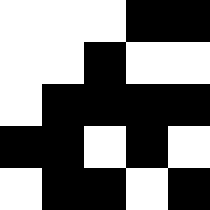[["white", "white", "white", "black", "black"], ["white", "white", "black", "white", "white"], ["white", "black", "black", "black", "black"], ["black", "black", "white", "black", "white"], ["white", "black", "black", "white", "black"]]